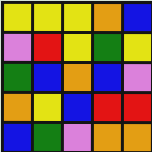[["yellow", "yellow", "yellow", "orange", "blue"], ["violet", "red", "yellow", "green", "yellow"], ["green", "blue", "orange", "blue", "violet"], ["orange", "yellow", "blue", "red", "red"], ["blue", "green", "violet", "orange", "orange"]]